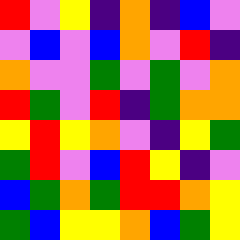[["red", "violet", "yellow", "indigo", "orange", "indigo", "blue", "violet"], ["violet", "blue", "violet", "blue", "orange", "violet", "red", "indigo"], ["orange", "violet", "violet", "green", "violet", "green", "violet", "orange"], ["red", "green", "violet", "red", "indigo", "green", "orange", "orange"], ["yellow", "red", "yellow", "orange", "violet", "indigo", "yellow", "green"], ["green", "red", "violet", "blue", "red", "yellow", "indigo", "violet"], ["blue", "green", "orange", "green", "red", "red", "orange", "yellow"], ["green", "blue", "yellow", "yellow", "orange", "blue", "green", "yellow"]]